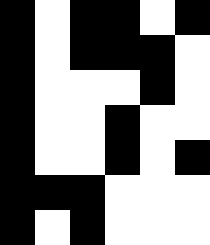[["black", "white", "black", "black", "white", "black"], ["black", "white", "black", "black", "black", "white"], ["black", "white", "white", "white", "black", "white"], ["black", "white", "white", "black", "white", "white"], ["black", "white", "white", "black", "white", "black"], ["black", "black", "black", "white", "white", "white"], ["black", "white", "black", "white", "white", "white"]]